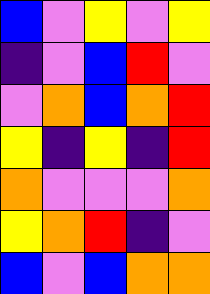[["blue", "violet", "yellow", "violet", "yellow"], ["indigo", "violet", "blue", "red", "violet"], ["violet", "orange", "blue", "orange", "red"], ["yellow", "indigo", "yellow", "indigo", "red"], ["orange", "violet", "violet", "violet", "orange"], ["yellow", "orange", "red", "indigo", "violet"], ["blue", "violet", "blue", "orange", "orange"]]